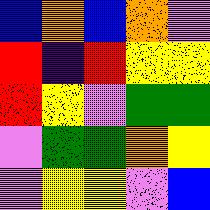[["blue", "orange", "blue", "orange", "violet"], ["red", "indigo", "red", "yellow", "yellow"], ["red", "yellow", "violet", "green", "green"], ["violet", "green", "green", "orange", "yellow"], ["violet", "yellow", "yellow", "violet", "blue"]]